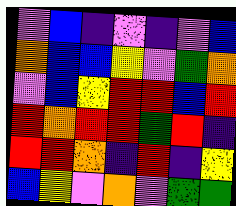[["violet", "blue", "indigo", "violet", "indigo", "violet", "blue"], ["orange", "blue", "blue", "yellow", "violet", "green", "orange"], ["violet", "blue", "yellow", "red", "red", "blue", "red"], ["red", "orange", "red", "red", "green", "red", "indigo"], ["red", "red", "orange", "indigo", "red", "indigo", "yellow"], ["blue", "yellow", "violet", "orange", "violet", "green", "green"]]